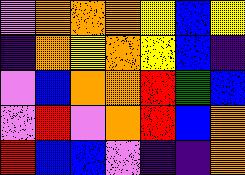[["violet", "orange", "orange", "orange", "yellow", "blue", "yellow"], ["indigo", "orange", "yellow", "orange", "yellow", "blue", "indigo"], ["violet", "blue", "orange", "orange", "red", "green", "blue"], ["violet", "red", "violet", "orange", "red", "blue", "orange"], ["red", "blue", "blue", "violet", "indigo", "indigo", "orange"]]